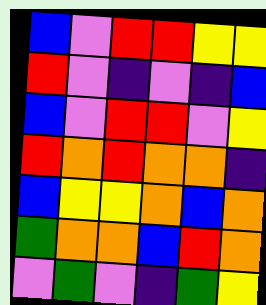[["blue", "violet", "red", "red", "yellow", "yellow"], ["red", "violet", "indigo", "violet", "indigo", "blue"], ["blue", "violet", "red", "red", "violet", "yellow"], ["red", "orange", "red", "orange", "orange", "indigo"], ["blue", "yellow", "yellow", "orange", "blue", "orange"], ["green", "orange", "orange", "blue", "red", "orange"], ["violet", "green", "violet", "indigo", "green", "yellow"]]